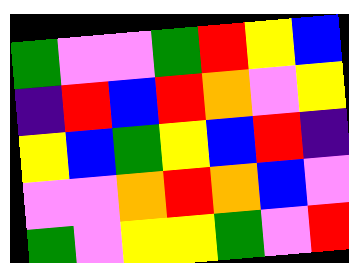[["green", "violet", "violet", "green", "red", "yellow", "blue"], ["indigo", "red", "blue", "red", "orange", "violet", "yellow"], ["yellow", "blue", "green", "yellow", "blue", "red", "indigo"], ["violet", "violet", "orange", "red", "orange", "blue", "violet"], ["green", "violet", "yellow", "yellow", "green", "violet", "red"]]